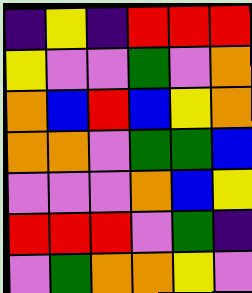[["indigo", "yellow", "indigo", "red", "red", "red"], ["yellow", "violet", "violet", "green", "violet", "orange"], ["orange", "blue", "red", "blue", "yellow", "orange"], ["orange", "orange", "violet", "green", "green", "blue"], ["violet", "violet", "violet", "orange", "blue", "yellow"], ["red", "red", "red", "violet", "green", "indigo"], ["violet", "green", "orange", "orange", "yellow", "violet"]]